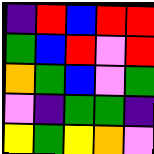[["indigo", "red", "blue", "red", "red"], ["green", "blue", "red", "violet", "red"], ["orange", "green", "blue", "violet", "green"], ["violet", "indigo", "green", "green", "indigo"], ["yellow", "green", "yellow", "orange", "violet"]]